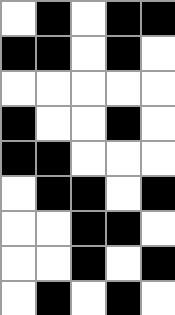[["white", "black", "white", "black", "black"], ["black", "black", "white", "black", "white"], ["white", "white", "white", "white", "white"], ["black", "white", "white", "black", "white"], ["black", "black", "white", "white", "white"], ["white", "black", "black", "white", "black"], ["white", "white", "black", "black", "white"], ["white", "white", "black", "white", "black"], ["white", "black", "white", "black", "white"]]